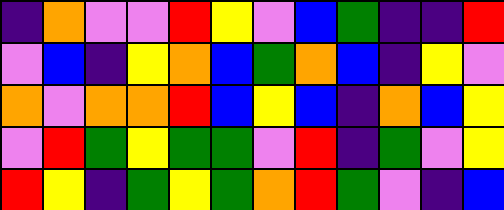[["indigo", "orange", "violet", "violet", "red", "yellow", "violet", "blue", "green", "indigo", "indigo", "red"], ["violet", "blue", "indigo", "yellow", "orange", "blue", "green", "orange", "blue", "indigo", "yellow", "violet"], ["orange", "violet", "orange", "orange", "red", "blue", "yellow", "blue", "indigo", "orange", "blue", "yellow"], ["violet", "red", "green", "yellow", "green", "green", "violet", "red", "indigo", "green", "violet", "yellow"], ["red", "yellow", "indigo", "green", "yellow", "green", "orange", "red", "green", "violet", "indigo", "blue"]]